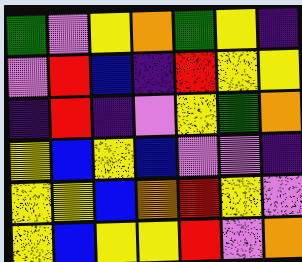[["green", "violet", "yellow", "orange", "green", "yellow", "indigo"], ["violet", "red", "blue", "indigo", "red", "yellow", "yellow"], ["indigo", "red", "indigo", "violet", "yellow", "green", "orange"], ["yellow", "blue", "yellow", "blue", "violet", "violet", "indigo"], ["yellow", "yellow", "blue", "orange", "red", "yellow", "violet"], ["yellow", "blue", "yellow", "yellow", "red", "violet", "orange"]]